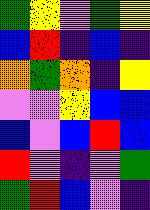[["green", "yellow", "violet", "green", "yellow"], ["blue", "red", "indigo", "blue", "indigo"], ["orange", "green", "orange", "indigo", "yellow"], ["violet", "violet", "yellow", "blue", "blue"], ["blue", "violet", "blue", "red", "blue"], ["red", "violet", "indigo", "violet", "green"], ["green", "red", "blue", "violet", "indigo"]]